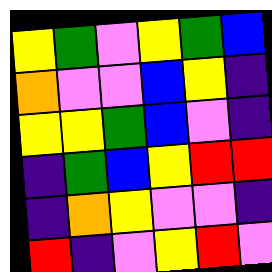[["yellow", "green", "violet", "yellow", "green", "blue"], ["orange", "violet", "violet", "blue", "yellow", "indigo"], ["yellow", "yellow", "green", "blue", "violet", "indigo"], ["indigo", "green", "blue", "yellow", "red", "red"], ["indigo", "orange", "yellow", "violet", "violet", "indigo"], ["red", "indigo", "violet", "yellow", "red", "violet"]]